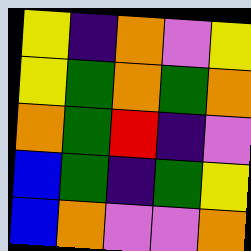[["yellow", "indigo", "orange", "violet", "yellow"], ["yellow", "green", "orange", "green", "orange"], ["orange", "green", "red", "indigo", "violet"], ["blue", "green", "indigo", "green", "yellow"], ["blue", "orange", "violet", "violet", "orange"]]